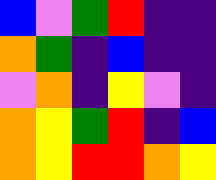[["blue", "violet", "green", "red", "indigo", "indigo"], ["orange", "green", "indigo", "blue", "indigo", "indigo"], ["violet", "orange", "indigo", "yellow", "violet", "indigo"], ["orange", "yellow", "green", "red", "indigo", "blue"], ["orange", "yellow", "red", "red", "orange", "yellow"]]